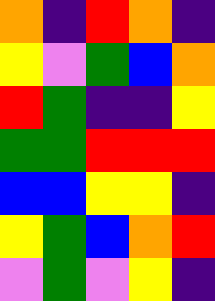[["orange", "indigo", "red", "orange", "indigo"], ["yellow", "violet", "green", "blue", "orange"], ["red", "green", "indigo", "indigo", "yellow"], ["green", "green", "red", "red", "red"], ["blue", "blue", "yellow", "yellow", "indigo"], ["yellow", "green", "blue", "orange", "red"], ["violet", "green", "violet", "yellow", "indigo"]]